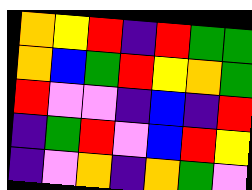[["orange", "yellow", "red", "indigo", "red", "green", "green"], ["orange", "blue", "green", "red", "yellow", "orange", "green"], ["red", "violet", "violet", "indigo", "blue", "indigo", "red"], ["indigo", "green", "red", "violet", "blue", "red", "yellow"], ["indigo", "violet", "orange", "indigo", "orange", "green", "violet"]]